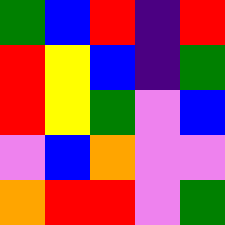[["green", "blue", "red", "indigo", "red"], ["red", "yellow", "blue", "indigo", "green"], ["red", "yellow", "green", "violet", "blue"], ["violet", "blue", "orange", "violet", "violet"], ["orange", "red", "red", "violet", "green"]]